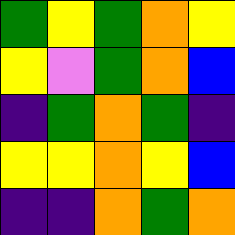[["green", "yellow", "green", "orange", "yellow"], ["yellow", "violet", "green", "orange", "blue"], ["indigo", "green", "orange", "green", "indigo"], ["yellow", "yellow", "orange", "yellow", "blue"], ["indigo", "indigo", "orange", "green", "orange"]]